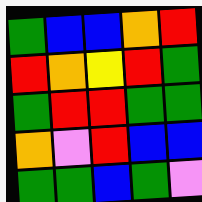[["green", "blue", "blue", "orange", "red"], ["red", "orange", "yellow", "red", "green"], ["green", "red", "red", "green", "green"], ["orange", "violet", "red", "blue", "blue"], ["green", "green", "blue", "green", "violet"]]